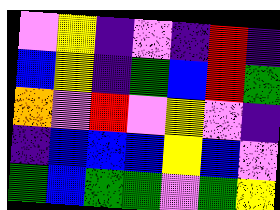[["violet", "yellow", "indigo", "violet", "indigo", "red", "indigo"], ["blue", "yellow", "indigo", "green", "blue", "red", "green"], ["orange", "violet", "red", "violet", "yellow", "violet", "indigo"], ["indigo", "blue", "blue", "blue", "yellow", "blue", "violet"], ["green", "blue", "green", "green", "violet", "green", "yellow"]]